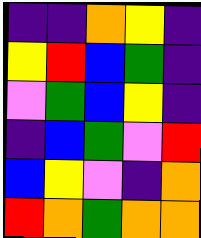[["indigo", "indigo", "orange", "yellow", "indigo"], ["yellow", "red", "blue", "green", "indigo"], ["violet", "green", "blue", "yellow", "indigo"], ["indigo", "blue", "green", "violet", "red"], ["blue", "yellow", "violet", "indigo", "orange"], ["red", "orange", "green", "orange", "orange"]]